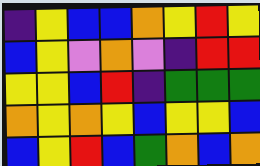[["indigo", "yellow", "blue", "blue", "orange", "yellow", "red", "yellow"], ["blue", "yellow", "violet", "orange", "violet", "indigo", "red", "red"], ["yellow", "yellow", "blue", "red", "indigo", "green", "green", "green"], ["orange", "yellow", "orange", "yellow", "blue", "yellow", "yellow", "blue"], ["blue", "yellow", "red", "blue", "green", "orange", "blue", "orange"]]